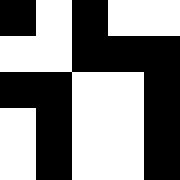[["black", "white", "black", "white", "white"], ["white", "white", "black", "black", "black"], ["black", "black", "white", "white", "black"], ["white", "black", "white", "white", "black"], ["white", "black", "white", "white", "black"]]